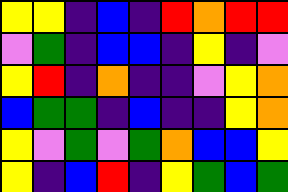[["yellow", "yellow", "indigo", "blue", "indigo", "red", "orange", "red", "red"], ["violet", "green", "indigo", "blue", "blue", "indigo", "yellow", "indigo", "violet"], ["yellow", "red", "indigo", "orange", "indigo", "indigo", "violet", "yellow", "orange"], ["blue", "green", "green", "indigo", "blue", "indigo", "indigo", "yellow", "orange"], ["yellow", "violet", "green", "violet", "green", "orange", "blue", "blue", "yellow"], ["yellow", "indigo", "blue", "red", "indigo", "yellow", "green", "blue", "green"]]